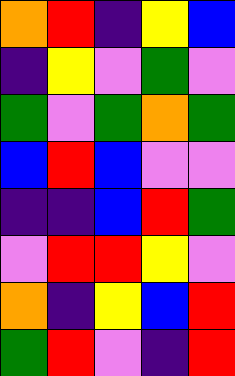[["orange", "red", "indigo", "yellow", "blue"], ["indigo", "yellow", "violet", "green", "violet"], ["green", "violet", "green", "orange", "green"], ["blue", "red", "blue", "violet", "violet"], ["indigo", "indigo", "blue", "red", "green"], ["violet", "red", "red", "yellow", "violet"], ["orange", "indigo", "yellow", "blue", "red"], ["green", "red", "violet", "indigo", "red"]]